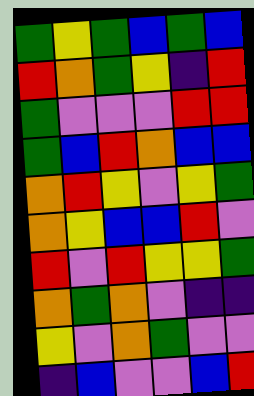[["green", "yellow", "green", "blue", "green", "blue"], ["red", "orange", "green", "yellow", "indigo", "red"], ["green", "violet", "violet", "violet", "red", "red"], ["green", "blue", "red", "orange", "blue", "blue"], ["orange", "red", "yellow", "violet", "yellow", "green"], ["orange", "yellow", "blue", "blue", "red", "violet"], ["red", "violet", "red", "yellow", "yellow", "green"], ["orange", "green", "orange", "violet", "indigo", "indigo"], ["yellow", "violet", "orange", "green", "violet", "violet"], ["indigo", "blue", "violet", "violet", "blue", "red"]]